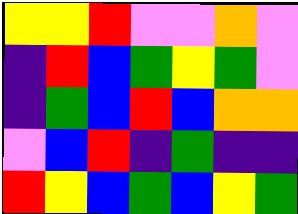[["yellow", "yellow", "red", "violet", "violet", "orange", "violet"], ["indigo", "red", "blue", "green", "yellow", "green", "violet"], ["indigo", "green", "blue", "red", "blue", "orange", "orange"], ["violet", "blue", "red", "indigo", "green", "indigo", "indigo"], ["red", "yellow", "blue", "green", "blue", "yellow", "green"]]